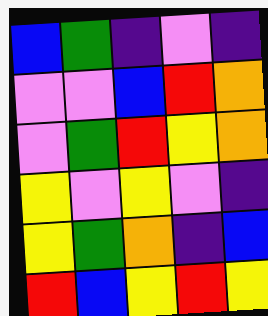[["blue", "green", "indigo", "violet", "indigo"], ["violet", "violet", "blue", "red", "orange"], ["violet", "green", "red", "yellow", "orange"], ["yellow", "violet", "yellow", "violet", "indigo"], ["yellow", "green", "orange", "indigo", "blue"], ["red", "blue", "yellow", "red", "yellow"]]